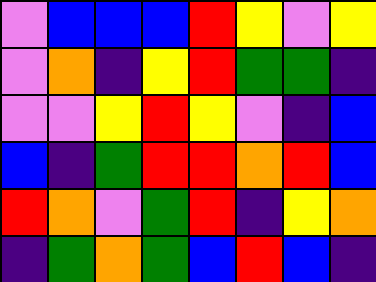[["violet", "blue", "blue", "blue", "red", "yellow", "violet", "yellow"], ["violet", "orange", "indigo", "yellow", "red", "green", "green", "indigo"], ["violet", "violet", "yellow", "red", "yellow", "violet", "indigo", "blue"], ["blue", "indigo", "green", "red", "red", "orange", "red", "blue"], ["red", "orange", "violet", "green", "red", "indigo", "yellow", "orange"], ["indigo", "green", "orange", "green", "blue", "red", "blue", "indigo"]]